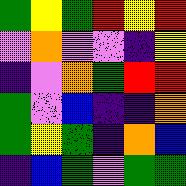[["green", "yellow", "green", "red", "yellow", "red"], ["violet", "orange", "violet", "violet", "indigo", "yellow"], ["indigo", "violet", "orange", "green", "red", "red"], ["green", "violet", "blue", "indigo", "indigo", "orange"], ["green", "yellow", "green", "indigo", "orange", "blue"], ["indigo", "blue", "green", "violet", "green", "green"]]